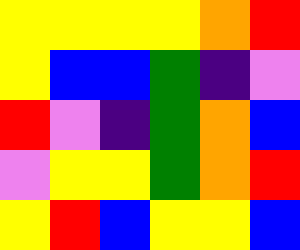[["yellow", "yellow", "yellow", "yellow", "orange", "red"], ["yellow", "blue", "blue", "green", "indigo", "violet"], ["red", "violet", "indigo", "green", "orange", "blue"], ["violet", "yellow", "yellow", "green", "orange", "red"], ["yellow", "red", "blue", "yellow", "yellow", "blue"]]